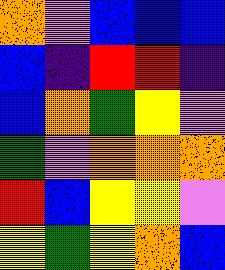[["orange", "violet", "blue", "blue", "blue"], ["blue", "indigo", "red", "red", "indigo"], ["blue", "orange", "green", "yellow", "violet"], ["green", "violet", "orange", "orange", "orange"], ["red", "blue", "yellow", "yellow", "violet"], ["yellow", "green", "yellow", "orange", "blue"]]